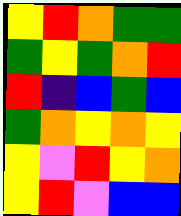[["yellow", "red", "orange", "green", "green"], ["green", "yellow", "green", "orange", "red"], ["red", "indigo", "blue", "green", "blue"], ["green", "orange", "yellow", "orange", "yellow"], ["yellow", "violet", "red", "yellow", "orange"], ["yellow", "red", "violet", "blue", "blue"]]